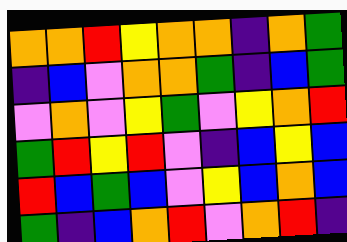[["orange", "orange", "red", "yellow", "orange", "orange", "indigo", "orange", "green"], ["indigo", "blue", "violet", "orange", "orange", "green", "indigo", "blue", "green"], ["violet", "orange", "violet", "yellow", "green", "violet", "yellow", "orange", "red"], ["green", "red", "yellow", "red", "violet", "indigo", "blue", "yellow", "blue"], ["red", "blue", "green", "blue", "violet", "yellow", "blue", "orange", "blue"], ["green", "indigo", "blue", "orange", "red", "violet", "orange", "red", "indigo"]]